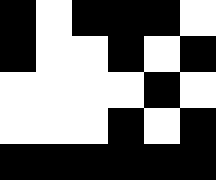[["black", "white", "black", "black", "black", "white"], ["black", "white", "white", "black", "white", "black"], ["white", "white", "white", "white", "black", "white"], ["white", "white", "white", "black", "white", "black"], ["black", "black", "black", "black", "black", "black"]]